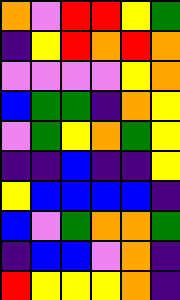[["orange", "violet", "red", "red", "yellow", "green"], ["indigo", "yellow", "red", "orange", "red", "orange"], ["violet", "violet", "violet", "violet", "yellow", "orange"], ["blue", "green", "green", "indigo", "orange", "yellow"], ["violet", "green", "yellow", "orange", "green", "yellow"], ["indigo", "indigo", "blue", "indigo", "indigo", "yellow"], ["yellow", "blue", "blue", "blue", "blue", "indigo"], ["blue", "violet", "green", "orange", "orange", "green"], ["indigo", "blue", "blue", "violet", "orange", "indigo"], ["red", "yellow", "yellow", "yellow", "orange", "indigo"]]